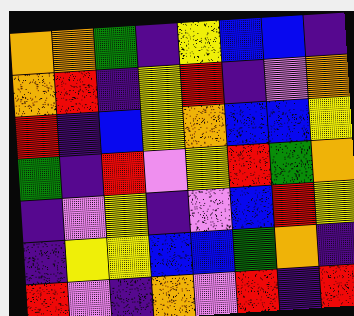[["orange", "orange", "green", "indigo", "yellow", "blue", "blue", "indigo"], ["orange", "red", "indigo", "yellow", "red", "indigo", "violet", "orange"], ["red", "indigo", "blue", "yellow", "orange", "blue", "blue", "yellow"], ["green", "indigo", "red", "violet", "yellow", "red", "green", "orange"], ["indigo", "violet", "yellow", "indigo", "violet", "blue", "red", "yellow"], ["indigo", "yellow", "yellow", "blue", "blue", "green", "orange", "indigo"], ["red", "violet", "indigo", "orange", "violet", "red", "indigo", "red"]]